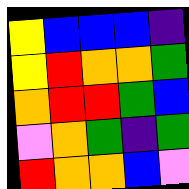[["yellow", "blue", "blue", "blue", "indigo"], ["yellow", "red", "orange", "orange", "green"], ["orange", "red", "red", "green", "blue"], ["violet", "orange", "green", "indigo", "green"], ["red", "orange", "orange", "blue", "violet"]]